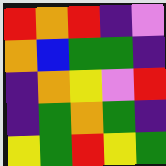[["red", "orange", "red", "indigo", "violet"], ["orange", "blue", "green", "green", "indigo"], ["indigo", "orange", "yellow", "violet", "red"], ["indigo", "green", "orange", "green", "indigo"], ["yellow", "green", "red", "yellow", "green"]]